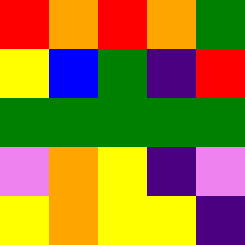[["red", "orange", "red", "orange", "green"], ["yellow", "blue", "green", "indigo", "red"], ["green", "green", "green", "green", "green"], ["violet", "orange", "yellow", "indigo", "violet"], ["yellow", "orange", "yellow", "yellow", "indigo"]]